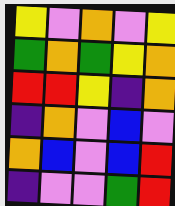[["yellow", "violet", "orange", "violet", "yellow"], ["green", "orange", "green", "yellow", "orange"], ["red", "red", "yellow", "indigo", "orange"], ["indigo", "orange", "violet", "blue", "violet"], ["orange", "blue", "violet", "blue", "red"], ["indigo", "violet", "violet", "green", "red"]]